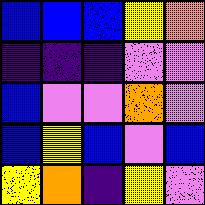[["blue", "blue", "blue", "yellow", "orange"], ["indigo", "indigo", "indigo", "violet", "violet"], ["blue", "violet", "violet", "orange", "violet"], ["blue", "yellow", "blue", "violet", "blue"], ["yellow", "orange", "indigo", "yellow", "violet"]]